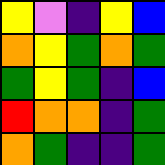[["yellow", "violet", "indigo", "yellow", "blue"], ["orange", "yellow", "green", "orange", "green"], ["green", "yellow", "green", "indigo", "blue"], ["red", "orange", "orange", "indigo", "green"], ["orange", "green", "indigo", "indigo", "green"]]